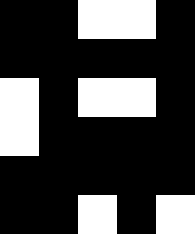[["black", "black", "white", "white", "black"], ["black", "black", "black", "black", "black"], ["white", "black", "white", "white", "black"], ["white", "black", "black", "black", "black"], ["black", "black", "black", "black", "black"], ["black", "black", "white", "black", "white"]]